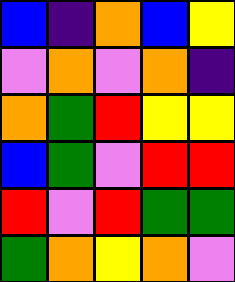[["blue", "indigo", "orange", "blue", "yellow"], ["violet", "orange", "violet", "orange", "indigo"], ["orange", "green", "red", "yellow", "yellow"], ["blue", "green", "violet", "red", "red"], ["red", "violet", "red", "green", "green"], ["green", "orange", "yellow", "orange", "violet"]]